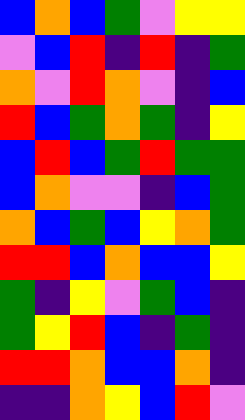[["blue", "orange", "blue", "green", "violet", "yellow", "yellow"], ["violet", "blue", "red", "indigo", "red", "indigo", "green"], ["orange", "violet", "red", "orange", "violet", "indigo", "blue"], ["red", "blue", "green", "orange", "green", "indigo", "yellow"], ["blue", "red", "blue", "green", "red", "green", "green"], ["blue", "orange", "violet", "violet", "indigo", "blue", "green"], ["orange", "blue", "green", "blue", "yellow", "orange", "green"], ["red", "red", "blue", "orange", "blue", "blue", "yellow"], ["green", "indigo", "yellow", "violet", "green", "blue", "indigo"], ["green", "yellow", "red", "blue", "indigo", "green", "indigo"], ["red", "red", "orange", "blue", "blue", "orange", "indigo"], ["indigo", "indigo", "orange", "yellow", "blue", "red", "violet"]]